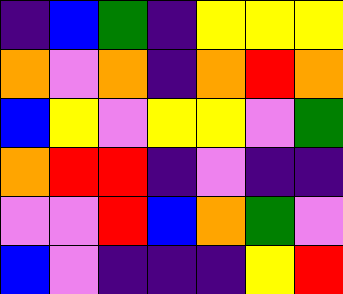[["indigo", "blue", "green", "indigo", "yellow", "yellow", "yellow"], ["orange", "violet", "orange", "indigo", "orange", "red", "orange"], ["blue", "yellow", "violet", "yellow", "yellow", "violet", "green"], ["orange", "red", "red", "indigo", "violet", "indigo", "indigo"], ["violet", "violet", "red", "blue", "orange", "green", "violet"], ["blue", "violet", "indigo", "indigo", "indigo", "yellow", "red"]]